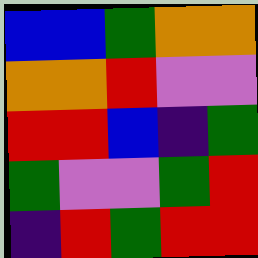[["blue", "blue", "green", "orange", "orange"], ["orange", "orange", "red", "violet", "violet"], ["red", "red", "blue", "indigo", "green"], ["green", "violet", "violet", "green", "red"], ["indigo", "red", "green", "red", "red"]]